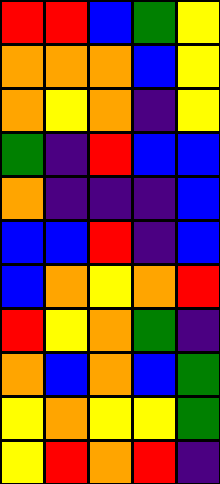[["red", "red", "blue", "green", "yellow"], ["orange", "orange", "orange", "blue", "yellow"], ["orange", "yellow", "orange", "indigo", "yellow"], ["green", "indigo", "red", "blue", "blue"], ["orange", "indigo", "indigo", "indigo", "blue"], ["blue", "blue", "red", "indigo", "blue"], ["blue", "orange", "yellow", "orange", "red"], ["red", "yellow", "orange", "green", "indigo"], ["orange", "blue", "orange", "blue", "green"], ["yellow", "orange", "yellow", "yellow", "green"], ["yellow", "red", "orange", "red", "indigo"]]